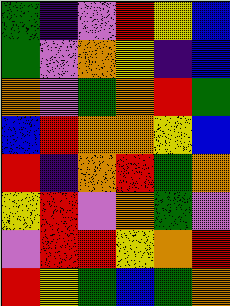[["green", "indigo", "violet", "red", "yellow", "blue"], ["green", "violet", "orange", "yellow", "indigo", "blue"], ["orange", "violet", "green", "orange", "red", "green"], ["blue", "red", "orange", "orange", "yellow", "blue"], ["red", "indigo", "orange", "red", "green", "orange"], ["yellow", "red", "violet", "orange", "green", "violet"], ["violet", "red", "red", "yellow", "orange", "red"], ["red", "yellow", "green", "blue", "green", "orange"]]